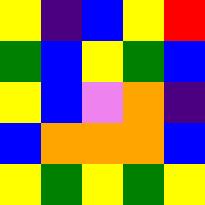[["yellow", "indigo", "blue", "yellow", "red"], ["green", "blue", "yellow", "green", "blue"], ["yellow", "blue", "violet", "orange", "indigo"], ["blue", "orange", "orange", "orange", "blue"], ["yellow", "green", "yellow", "green", "yellow"]]